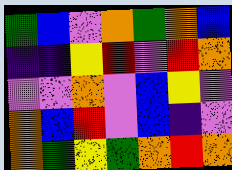[["green", "blue", "violet", "orange", "green", "orange", "blue"], ["indigo", "indigo", "yellow", "red", "violet", "red", "orange"], ["violet", "violet", "orange", "violet", "blue", "yellow", "violet"], ["orange", "blue", "red", "violet", "blue", "indigo", "violet"], ["orange", "green", "yellow", "green", "orange", "red", "orange"]]